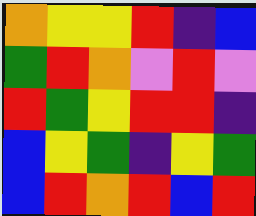[["orange", "yellow", "yellow", "red", "indigo", "blue"], ["green", "red", "orange", "violet", "red", "violet"], ["red", "green", "yellow", "red", "red", "indigo"], ["blue", "yellow", "green", "indigo", "yellow", "green"], ["blue", "red", "orange", "red", "blue", "red"]]